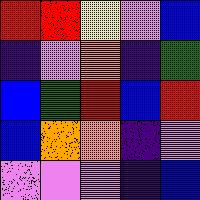[["red", "red", "yellow", "violet", "blue"], ["indigo", "violet", "orange", "indigo", "green"], ["blue", "green", "red", "blue", "red"], ["blue", "orange", "orange", "indigo", "violet"], ["violet", "violet", "violet", "indigo", "blue"]]